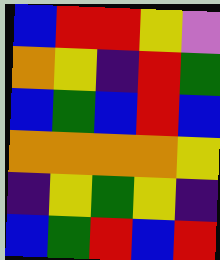[["blue", "red", "red", "yellow", "violet"], ["orange", "yellow", "indigo", "red", "green"], ["blue", "green", "blue", "red", "blue"], ["orange", "orange", "orange", "orange", "yellow"], ["indigo", "yellow", "green", "yellow", "indigo"], ["blue", "green", "red", "blue", "red"]]